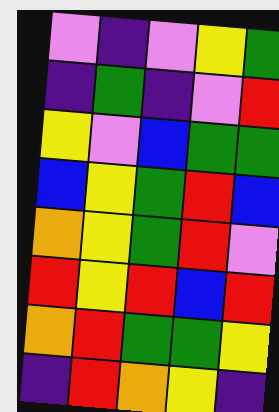[["violet", "indigo", "violet", "yellow", "green"], ["indigo", "green", "indigo", "violet", "red"], ["yellow", "violet", "blue", "green", "green"], ["blue", "yellow", "green", "red", "blue"], ["orange", "yellow", "green", "red", "violet"], ["red", "yellow", "red", "blue", "red"], ["orange", "red", "green", "green", "yellow"], ["indigo", "red", "orange", "yellow", "indigo"]]